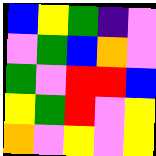[["blue", "yellow", "green", "indigo", "violet"], ["violet", "green", "blue", "orange", "violet"], ["green", "violet", "red", "red", "blue"], ["yellow", "green", "red", "violet", "yellow"], ["orange", "violet", "yellow", "violet", "yellow"]]